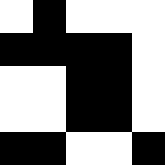[["white", "black", "white", "white", "white"], ["black", "black", "black", "black", "white"], ["white", "white", "black", "black", "white"], ["white", "white", "black", "black", "white"], ["black", "black", "white", "white", "black"]]